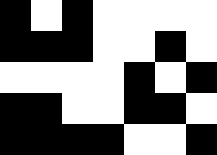[["black", "white", "black", "white", "white", "white", "white"], ["black", "black", "black", "white", "white", "black", "white"], ["white", "white", "white", "white", "black", "white", "black"], ["black", "black", "white", "white", "black", "black", "white"], ["black", "black", "black", "black", "white", "white", "black"]]